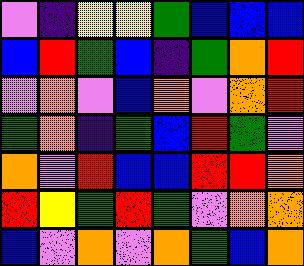[["violet", "indigo", "yellow", "yellow", "green", "blue", "blue", "blue"], ["blue", "red", "green", "blue", "indigo", "green", "orange", "red"], ["violet", "orange", "violet", "blue", "orange", "violet", "orange", "red"], ["green", "orange", "indigo", "green", "blue", "red", "green", "violet"], ["orange", "violet", "red", "blue", "blue", "red", "red", "orange"], ["red", "yellow", "green", "red", "green", "violet", "orange", "orange"], ["blue", "violet", "orange", "violet", "orange", "green", "blue", "orange"]]